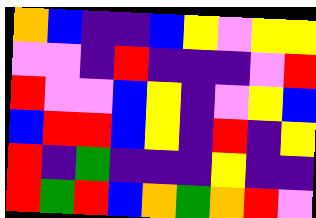[["orange", "blue", "indigo", "indigo", "blue", "yellow", "violet", "yellow", "yellow"], ["violet", "violet", "indigo", "red", "indigo", "indigo", "indigo", "violet", "red"], ["red", "violet", "violet", "blue", "yellow", "indigo", "violet", "yellow", "blue"], ["blue", "red", "red", "blue", "yellow", "indigo", "red", "indigo", "yellow"], ["red", "indigo", "green", "indigo", "indigo", "indigo", "yellow", "indigo", "indigo"], ["red", "green", "red", "blue", "orange", "green", "orange", "red", "violet"]]